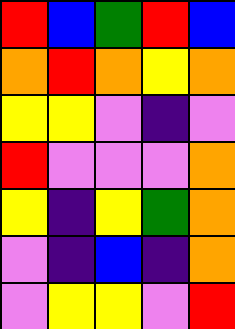[["red", "blue", "green", "red", "blue"], ["orange", "red", "orange", "yellow", "orange"], ["yellow", "yellow", "violet", "indigo", "violet"], ["red", "violet", "violet", "violet", "orange"], ["yellow", "indigo", "yellow", "green", "orange"], ["violet", "indigo", "blue", "indigo", "orange"], ["violet", "yellow", "yellow", "violet", "red"]]